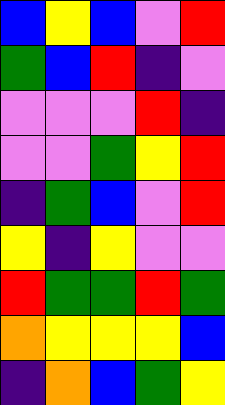[["blue", "yellow", "blue", "violet", "red"], ["green", "blue", "red", "indigo", "violet"], ["violet", "violet", "violet", "red", "indigo"], ["violet", "violet", "green", "yellow", "red"], ["indigo", "green", "blue", "violet", "red"], ["yellow", "indigo", "yellow", "violet", "violet"], ["red", "green", "green", "red", "green"], ["orange", "yellow", "yellow", "yellow", "blue"], ["indigo", "orange", "blue", "green", "yellow"]]